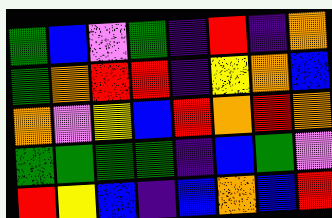[["green", "blue", "violet", "green", "indigo", "red", "indigo", "orange"], ["green", "orange", "red", "red", "indigo", "yellow", "orange", "blue"], ["orange", "violet", "yellow", "blue", "red", "orange", "red", "orange"], ["green", "green", "green", "green", "indigo", "blue", "green", "violet"], ["red", "yellow", "blue", "indigo", "blue", "orange", "blue", "red"]]